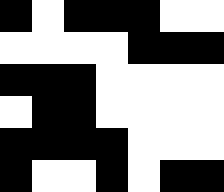[["black", "white", "black", "black", "black", "white", "white"], ["white", "white", "white", "white", "black", "black", "black"], ["black", "black", "black", "white", "white", "white", "white"], ["white", "black", "black", "white", "white", "white", "white"], ["black", "black", "black", "black", "white", "white", "white"], ["black", "white", "white", "black", "white", "black", "black"]]